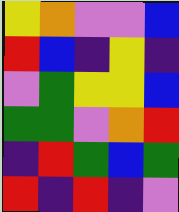[["yellow", "orange", "violet", "violet", "blue"], ["red", "blue", "indigo", "yellow", "indigo"], ["violet", "green", "yellow", "yellow", "blue"], ["green", "green", "violet", "orange", "red"], ["indigo", "red", "green", "blue", "green"], ["red", "indigo", "red", "indigo", "violet"]]